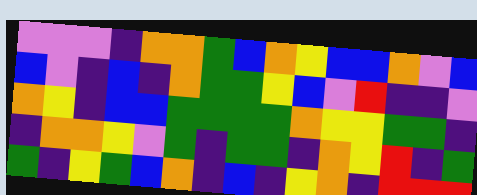[["violet", "violet", "violet", "indigo", "orange", "orange", "green", "blue", "orange", "yellow", "blue", "blue", "orange", "violet", "blue"], ["blue", "violet", "indigo", "blue", "indigo", "orange", "green", "green", "yellow", "blue", "violet", "red", "indigo", "indigo", "violet"], ["orange", "yellow", "indigo", "blue", "blue", "green", "green", "green", "green", "orange", "yellow", "yellow", "green", "green", "indigo"], ["indigo", "orange", "orange", "yellow", "violet", "green", "indigo", "green", "green", "indigo", "orange", "yellow", "red", "indigo", "green"], ["green", "indigo", "yellow", "green", "blue", "orange", "indigo", "blue", "indigo", "yellow", "orange", "indigo", "red", "red", "red"]]